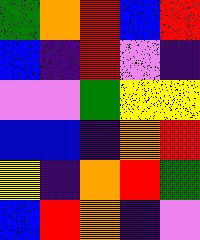[["green", "orange", "red", "blue", "red"], ["blue", "indigo", "red", "violet", "indigo"], ["violet", "violet", "green", "yellow", "yellow"], ["blue", "blue", "indigo", "orange", "red"], ["yellow", "indigo", "orange", "red", "green"], ["blue", "red", "orange", "indigo", "violet"]]